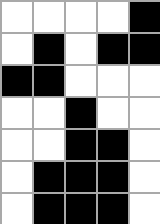[["white", "white", "white", "white", "black"], ["white", "black", "white", "black", "black"], ["black", "black", "white", "white", "white"], ["white", "white", "black", "white", "white"], ["white", "white", "black", "black", "white"], ["white", "black", "black", "black", "white"], ["white", "black", "black", "black", "white"]]